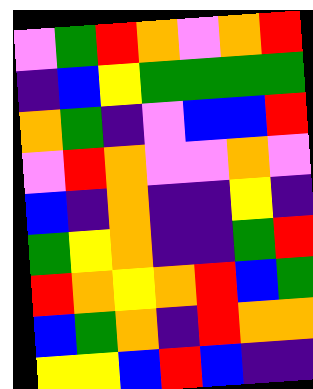[["violet", "green", "red", "orange", "violet", "orange", "red"], ["indigo", "blue", "yellow", "green", "green", "green", "green"], ["orange", "green", "indigo", "violet", "blue", "blue", "red"], ["violet", "red", "orange", "violet", "violet", "orange", "violet"], ["blue", "indigo", "orange", "indigo", "indigo", "yellow", "indigo"], ["green", "yellow", "orange", "indigo", "indigo", "green", "red"], ["red", "orange", "yellow", "orange", "red", "blue", "green"], ["blue", "green", "orange", "indigo", "red", "orange", "orange"], ["yellow", "yellow", "blue", "red", "blue", "indigo", "indigo"]]